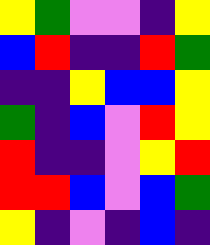[["yellow", "green", "violet", "violet", "indigo", "yellow"], ["blue", "red", "indigo", "indigo", "red", "green"], ["indigo", "indigo", "yellow", "blue", "blue", "yellow"], ["green", "indigo", "blue", "violet", "red", "yellow"], ["red", "indigo", "indigo", "violet", "yellow", "red"], ["red", "red", "blue", "violet", "blue", "green"], ["yellow", "indigo", "violet", "indigo", "blue", "indigo"]]